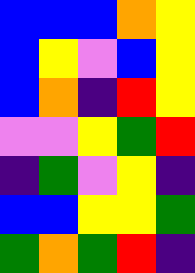[["blue", "blue", "blue", "orange", "yellow"], ["blue", "yellow", "violet", "blue", "yellow"], ["blue", "orange", "indigo", "red", "yellow"], ["violet", "violet", "yellow", "green", "red"], ["indigo", "green", "violet", "yellow", "indigo"], ["blue", "blue", "yellow", "yellow", "green"], ["green", "orange", "green", "red", "indigo"]]